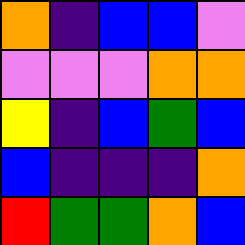[["orange", "indigo", "blue", "blue", "violet"], ["violet", "violet", "violet", "orange", "orange"], ["yellow", "indigo", "blue", "green", "blue"], ["blue", "indigo", "indigo", "indigo", "orange"], ["red", "green", "green", "orange", "blue"]]